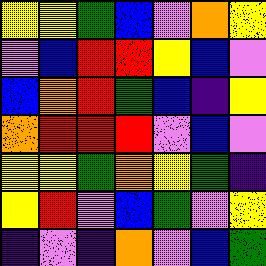[["yellow", "yellow", "green", "blue", "violet", "orange", "yellow"], ["violet", "blue", "red", "red", "yellow", "blue", "violet"], ["blue", "orange", "red", "green", "blue", "indigo", "yellow"], ["orange", "red", "red", "red", "violet", "blue", "violet"], ["yellow", "yellow", "green", "orange", "yellow", "green", "indigo"], ["yellow", "red", "violet", "blue", "green", "violet", "yellow"], ["indigo", "violet", "indigo", "orange", "violet", "blue", "green"]]